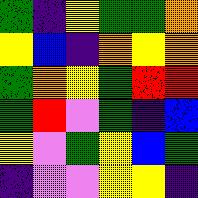[["green", "indigo", "yellow", "green", "green", "orange"], ["yellow", "blue", "indigo", "orange", "yellow", "orange"], ["green", "orange", "yellow", "green", "red", "red"], ["green", "red", "violet", "green", "indigo", "blue"], ["yellow", "violet", "green", "yellow", "blue", "green"], ["indigo", "violet", "violet", "yellow", "yellow", "indigo"]]